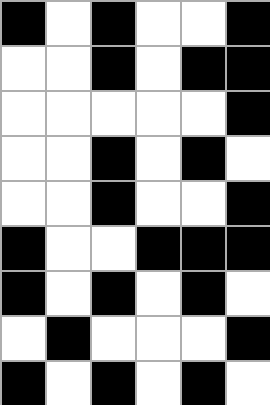[["black", "white", "black", "white", "white", "black"], ["white", "white", "black", "white", "black", "black"], ["white", "white", "white", "white", "white", "black"], ["white", "white", "black", "white", "black", "white"], ["white", "white", "black", "white", "white", "black"], ["black", "white", "white", "black", "black", "black"], ["black", "white", "black", "white", "black", "white"], ["white", "black", "white", "white", "white", "black"], ["black", "white", "black", "white", "black", "white"]]